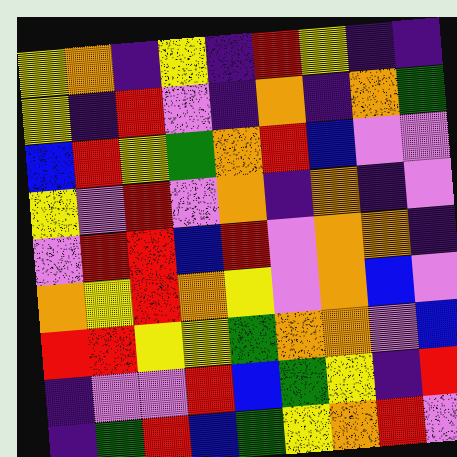[["yellow", "orange", "indigo", "yellow", "indigo", "red", "yellow", "indigo", "indigo"], ["yellow", "indigo", "red", "violet", "indigo", "orange", "indigo", "orange", "green"], ["blue", "red", "yellow", "green", "orange", "red", "blue", "violet", "violet"], ["yellow", "violet", "red", "violet", "orange", "indigo", "orange", "indigo", "violet"], ["violet", "red", "red", "blue", "red", "violet", "orange", "orange", "indigo"], ["orange", "yellow", "red", "orange", "yellow", "violet", "orange", "blue", "violet"], ["red", "red", "yellow", "yellow", "green", "orange", "orange", "violet", "blue"], ["indigo", "violet", "violet", "red", "blue", "green", "yellow", "indigo", "red"], ["indigo", "green", "red", "blue", "green", "yellow", "orange", "red", "violet"]]